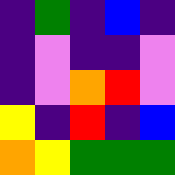[["indigo", "green", "indigo", "blue", "indigo"], ["indigo", "violet", "indigo", "indigo", "violet"], ["indigo", "violet", "orange", "red", "violet"], ["yellow", "indigo", "red", "indigo", "blue"], ["orange", "yellow", "green", "green", "green"]]